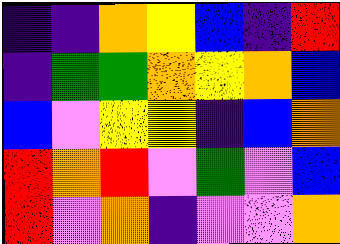[["indigo", "indigo", "orange", "yellow", "blue", "indigo", "red"], ["indigo", "green", "green", "orange", "yellow", "orange", "blue"], ["blue", "violet", "yellow", "yellow", "indigo", "blue", "orange"], ["red", "orange", "red", "violet", "green", "violet", "blue"], ["red", "violet", "orange", "indigo", "violet", "violet", "orange"]]